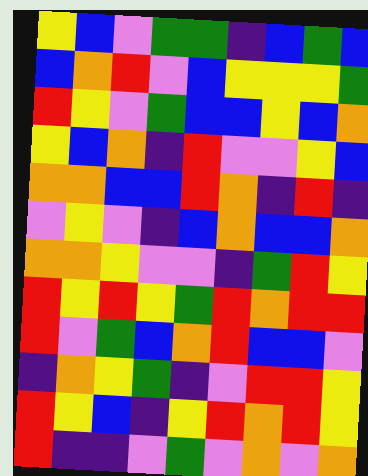[["yellow", "blue", "violet", "green", "green", "indigo", "blue", "green", "blue"], ["blue", "orange", "red", "violet", "blue", "yellow", "yellow", "yellow", "green"], ["red", "yellow", "violet", "green", "blue", "blue", "yellow", "blue", "orange"], ["yellow", "blue", "orange", "indigo", "red", "violet", "violet", "yellow", "blue"], ["orange", "orange", "blue", "blue", "red", "orange", "indigo", "red", "indigo"], ["violet", "yellow", "violet", "indigo", "blue", "orange", "blue", "blue", "orange"], ["orange", "orange", "yellow", "violet", "violet", "indigo", "green", "red", "yellow"], ["red", "yellow", "red", "yellow", "green", "red", "orange", "red", "red"], ["red", "violet", "green", "blue", "orange", "red", "blue", "blue", "violet"], ["indigo", "orange", "yellow", "green", "indigo", "violet", "red", "red", "yellow"], ["red", "yellow", "blue", "indigo", "yellow", "red", "orange", "red", "yellow"], ["red", "indigo", "indigo", "violet", "green", "violet", "orange", "violet", "orange"]]